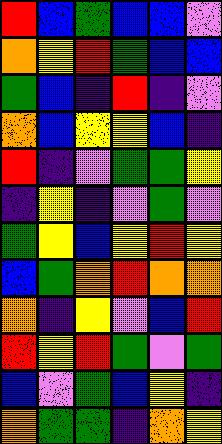[["red", "blue", "green", "blue", "blue", "violet"], ["orange", "yellow", "red", "green", "blue", "blue"], ["green", "blue", "indigo", "red", "indigo", "violet"], ["orange", "blue", "yellow", "yellow", "blue", "indigo"], ["red", "indigo", "violet", "green", "green", "yellow"], ["indigo", "yellow", "indigo", "violet", "green", "violet"], ["green", "yellow", "blue", "yellow", "red", "yellow"], ["blue", "green", "orange", "red", "orange", "orange"], ["orange", "indigo", "yellow", "violet", "blue", "red"], ["red", "yellow", "red", "green", "violet", "green"], ["blue", "violet", "green", "blue", "yellow", "indigo"], ["orange", "green", "green", "indigo", "orange", "yellow"]]